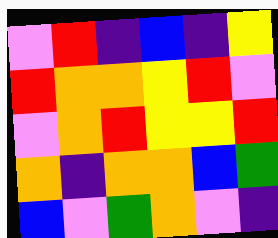[["violet", "red", "indigo", "blue", "indigo", "yellow"], ["red", "orange", "orange", "yellow", "red", "violet"], ["violet", "orange", "red", "yellow", "yellow", "red"], ["orange", "indigo", "orange", "orange", "blue", "green"], ["blue", "violet", "green", "orange", "violet", "indigo"]]